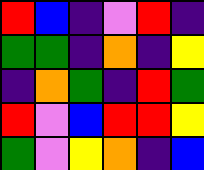[["red", "blue", "indigo", "violet", "red", "indigo"], ["green", "green", "indigo", "orange", "indigo", "yellow"], ["indigo", "orange", "green", "indigo", "red", "green"], ["red", "violet", "blue", "red", "red", "yellow"], ["green", "violet", "yellow", "orange", "indigo", "blue"]]